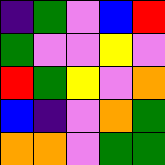[["indigo", "green", "violet", "blue", "red"], ["green", "violet", "violet", "yellow", "violet"], ["red", "green", "yellow", "violet", "orange"], ["blue", "indigo", "violet", "orange", "green"], ["orange", "orange", "violet", "green", "green"]]